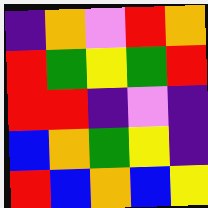[["indigo", "orange", "violet", "red", "orange"], ["red", "green", "yellow", "green", "red"], ["red", "red", "indigo", "violet", "indigo"], ["blue", "orange", "green", "yellow", "indigo"], ["red", "blue", "orange", "blue", "yellow"]]